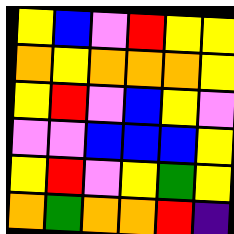[["yellow", "blue", "violet", "red", "yellow", "yellow"], ["orange", "yellow", "orange", "orange", "orange", "yellow"], ["yellow", "red", "violet", "blue", "yellow", "violet"], ["violet", "violet", "blue", "blue", "blue", "yellow"], ["yellow", "red", "violet", "yellow", "green", "yellow"], ["orange", "green", "orange", "orange", "red", "indigo"]]